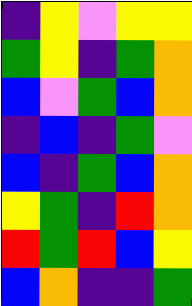[["indigo", "yellow", "violet", "yellow", "yellow"], ["green", "yellow", "indigo", "green", "orange"], ["blue", "violet", "green", "blue", "orange"], ["indigo", "blue", "indigo", "green", "violet"], ["blue", "indigo", "green", "blue", "orange"], ["yellow", "green", "indigo", "red", "orange"], ["red", "green", "red", "blue", "yellow"], ["blue", "orange", "indigo", "indigo", "green"]]